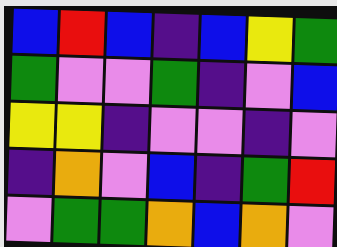[["blue", "red", "blue", "indigo", "blue", "yellow", "green"], ["green", "violet", "violet", "green", "indigo", "violet", "blue"], ["yellow", "yellow", "indigo", "violet", "violet", "indigo", "violet"], ["indigo", "orange", "violet", "blue", "indigo", "green", "red"], ["violet", "green", "green", "orange", "blue", "orange", "violet"]]